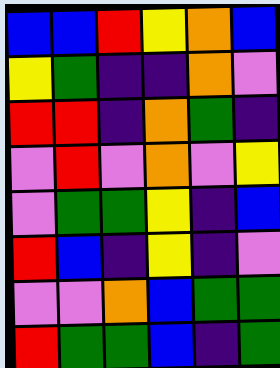[["blue", "blue", "red", "yellow", "orange", "blue"], ["yellow", "green", "indigo", "indigo", "orange", "violet"], ["red", "red", "indigo", "orange", "green", "indigo"], ["violet", "red", "violet", "orange", "violet", "yellow"], ["violet", "green", "green", "yellow", "indigo", "blue"], ["red", "blue", "indigo", "yellow", "indigo", "violet"], ["violet", "violet", "orange", "blue", "green", "green"], ["red", "green", "green", "blue", "indigo", "green"]]